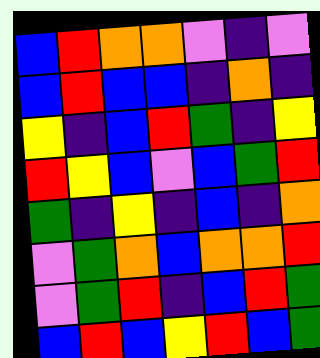[["blue", "red", "orange", "orange", "violet", "indigo", "violet"], ["blue", "red", "blue", "blue", "indigo", "orange", "indigo"], ["yellow", "indigo", "blue", "red", "green", "indigo", "yellow"], ["red", "yellow", "blue", "violet", "blue", "green", "red"], ["green", "indigo", "yellow", "indigo", "blue", "indigo", "orange"], ["violet", "green", "orange", "blue", "orange", "orange", "red"], ["violet", "green", "red", "indigo", "blue", "red", "green"], ["blue", "red", "blue", "yellow", "red", "blue", "green"]]